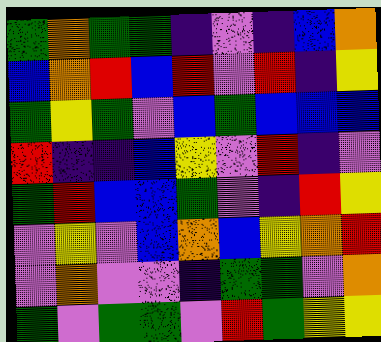[["green", "orange", "green", "green", "indigo", "violet", "indigo", "blue", "orange"], ["blue", "orange", "red", "blue", "red", "violet", "red", "indigo", "yellow"], ["green", "yellow", "green", "violet", "blue", "green", "blue", "blue", "blue"], ["red", "indigo", "indigo", "blue", "yellow", "violet", "red", "indigo", "violet"], ["green", "red", "blue", "blue", "green", "violet", "indigo", "red", "yellow"], ["violet", "yellow", "violet", "blue", "orange", "blue", "yellow", "orange", "red"], ["violet", "orange", "violet", "violet", "indigo", "green", "green", "violet", "orange"], ["green", "violet", "green", "green", "violet", "red", "green", "yellow", "yellow"]]